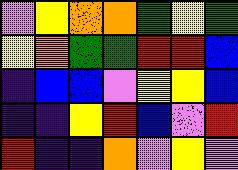[["violet", "yellow", "orange", "orange", "green", "yellow", "green"], ["yellow", "orange", "green", "green", "red", "red", "blue"], ["indigo", "blue", "blue", "violet", "yellow", "yellow", "blue"], ["indigo", "indigo", "yellow", "red", "blue", "violet", "red"], ["red", "indigo", "indigo", "orange", "violet", "yellow", "violet"]]